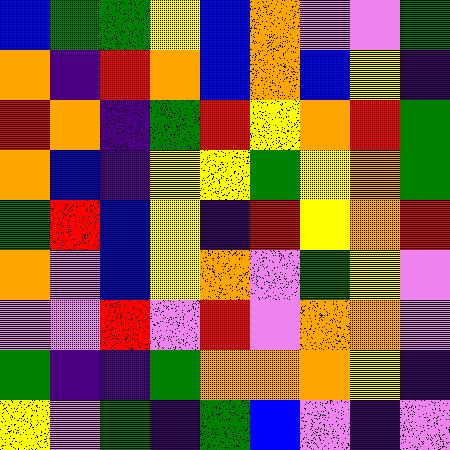[["blue", "green", "green", "yellow", "blue", "orange", "violet", "violet", "green"], ["orange", "indigo", "red", "orange", "blue", "orange", "blue", "yellow", "indigo"], ["red", "orange", "indigo", "green", "red", "yellow", "orange", "red", "green"], ["orange", "blue", "indigo", "yellow", "yellow", "green", "yellow", "orange", "green"], ["green", "red", "blue", "yellow", "indigo", "red", "yellow", "orange", "red"], ["orange", "violet", "blue", "yellow", "orange", "violet", "green", "yellow", "violet"], ["violet", "violet", "red", "violet", "red", "violet", "orange", "orange", "violet"], ["green", "indigo", "indigo", "green", "orange", "orange", "orange", "yellow", "indigo"], ["yellow", "violet", "green", "indigo", "green", "blue", "violet", "indigo", "violet"]]